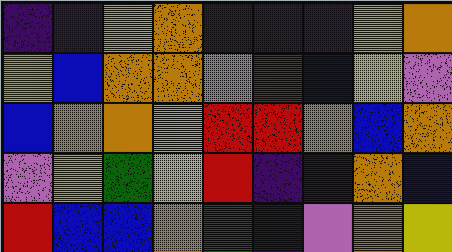[["indigo", "indigo", "yellow", "orange", "indigo", "indigo", "indigo", "yellow", "orange"], ["yellow", "blue", "orange", "orange", "violet", "red", "blue", "yellow", "violet"], ["blue", "orange", "orange", "yellow", "red", "red", "orange", "blue", "orange"], ["violet", "yellow", "green", "yellow", "red", "indigo", "indigo", "orange", "blue"], ["red", "blue", "blue", "orange", "green", "indigo", "violet", "orange", "yellow"]]